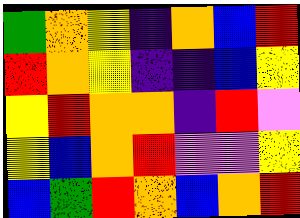[["green", "orange", "yellow", "indigo", "orange", "blue", "red"], ["red", "orange", "yellow", "indigo", "indigo", "blue", "yellow"], ["yellow", "red", "orange", "orange", "indigo", "red", "violet"], ["yellow", "blue", "orange", "red", "violet", "violet", "yellow"], ["blue", "green", "red", "orange", "blue", "orange", "red"]]